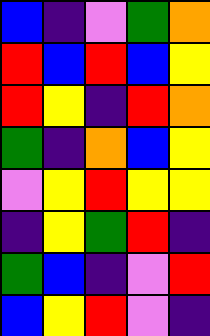[["blue", "indigo", "violet", "green", "orange"], ["red", "blue", "red", "blue", "yellow"], ["red", "yellow", "indigo", "red", "orange"], ["green", "indigo", "orange", "blue", "yellow"], ["violet", "yellow", "red", "yellow", "yellow"], ["indigo", "yellow", "green", "red", "indigo"], ["green", "blue", "indigo", "violet", "red"], ["blue", "yellow", "red", "violet", "indigo"]]